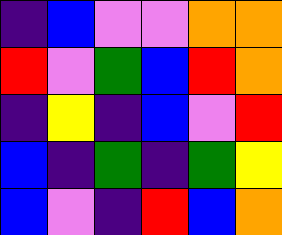[["indigo", "blue", "violet", "violet", "orange", "orange"], ["red", "violet", "green", "blue", "red", "orange"], ["indigo", "yellow", "indigo", "blue", "violet", "red"], ["blue", "indigo", "green", "indigo", "green", "yellow"], ["blue", "violet", "indigo", "red", "blue", "orange"]]